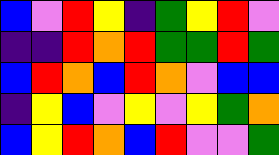[["blue", "violet", "red", "yellow", "indigo", "green", "yellow", "red", "violet"], ["indigo", "indigo", "red", "orange", "red", "green", "green", "red", "green"], ["blue", "red", "orange", "blue", "red", "orange", "violet", "blue", "blue"], ["indigo", "yellow", "blue", "violet", "yellow", "violet", "yellow", "green", "orange"], ["blue", "yellow", "red", "orange", "blue", "red", "violet", "violet", "green"]]